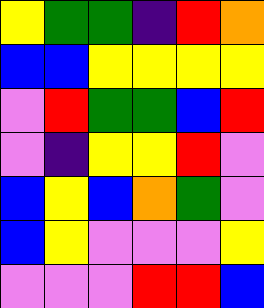[["yellow", "green", "green", "indigo", "red", "orange"], ["blue", "blue", "yellow", "yellow", "yellow", "yellow"], ["violet", "red", "green", "green", "blue", "red"], ["violet", "indigo", "yellow", "yellow", "red", "violet"], ["blue", "yellow", "blue", "orange", "green", "violet"], ["blue", "yellow", "violet", "violet", "violet", "yellow"], ["violet", "violet", "violet", "red", "red", "blue"]]